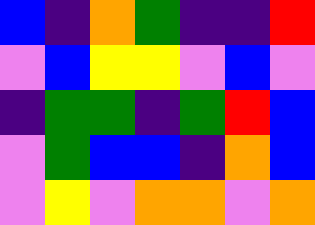[["blue", "indigo", "orange", "green", "indigo", "indigo", "red"], ["violet", "blue", "yellow", "yellow", "violet", "blue", "violet"], ["indigo", "green", "green", "indigo", "green", "red", "blue"], ["violet", "green", "blue", "blue", "indigo", "orange", "blue"], ["violet", "yellow", "violet", "orange", "orange", "violet", "orange"]]